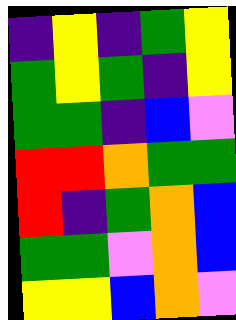[["indigo", "yellow", "indigo", "green", "yellow"], ["green", "yellow", "green", "indigo", "yellow"], ["green", "green", "indigo", "blue", "violet"], ["red", "red", "orange", "green", "green"], ["red", "indigo", "green", "orange", "blue"], ["green", "green", "violet", "orange", "blue"], ["yellow", "yellow", "blue", "orange", "violet"]]